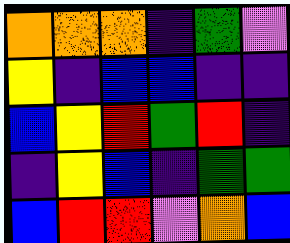[["orange", "orange", "orange", "indigo", "green", "violet"], ["yellow", "indigo", "blue", "blue", "indigo", "indigo"], ["blue", "yellow", "red", "green", "red", "indigo"], ["indigo", "yellow", "blue", "indigo", "green", "green"], ["blue", "red", "red", "violet", "orange", "blue"]]